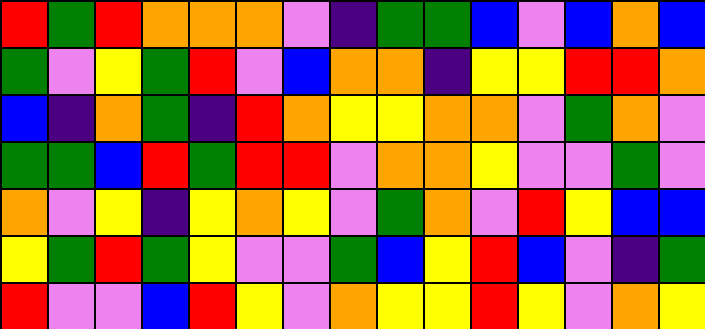[["red", "green", "red", "orange", "orange", "orange", "violet", "indigo", "green", "green", "blue", "violet", "blue", "orange", "blue"], ["green", "violet", "yellow", "green", "red", "violet", "blue", "orange", "orange", "indigo", "yellow", "yellow", "red", "red", "orange"], ["blue", "indigo", "orange", "green", "indigo", "red", "orange", "yellow", "yellow", "orange", "orange", "violet", "green", "orange", "violet"], ["green", "green", "blue", "red", "green", "red", "red", "violet", "orange", "orange", "yellow", "violet", "violet", "green", "violet"], ["orange", "violet", "yellow", "indigo", "yellow", "orange", "yellow", "violet", "green", "orange", "violet", "red", "yellow", "blue", "blue"], ["yellow", "green", "red", "green", "yellow", "violet", "violet", "green", "blue", "yellow", "red", "blue", "violet", "indigo", "green"], ["red", "violet", "violet", "blue", "red", "yellow", "violet", "orange", "yellow", "yellow", "red", "yellow", "violet", "orange", "yellow"]]